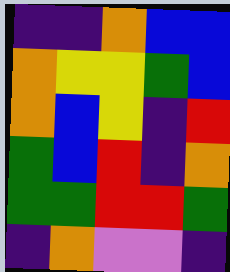[["indigo", "indigo", "orange", "blue", "blue"], ["orange", "yellow", "yellow", "green", "blue"], ["orange", "blue", "yellow", "indigo", "red"], ["green", "blue", "red", "indigo", "orange"], ["green", "green", "red", "red", "green"], ["indigo", "orange", "violet", "violet", "indigo"]]